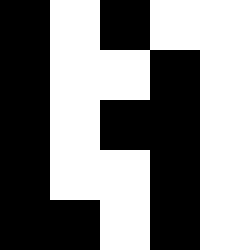[["black", "white", "black", "white", "white"], ["black", "white", "white", "black", "white"], ["black", "white", "black", "black", "white"], ["black", "white", "white", "black", "white"], ["black", "black", "white", "black", "white"]]